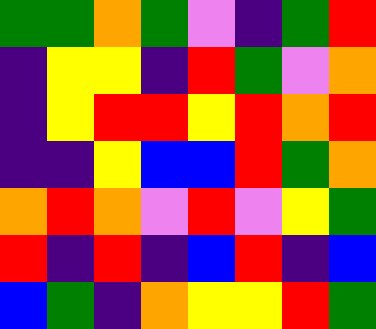[["green", "green", "orange", "green", "violet", "indigo", "green", "red"], ["indigo", "yellow", "yellow", "indigo", "red", "green", "violet", "orange"], ["indigo", "yellow", "red", "red", "yellow", "red", "orange", "red"], ["indigo", "indigo", "yellow", "blue", "blue", "red", "green", "orange"], ["orange", "red", "orange", "violet", "red", "violet", "yellow", "green"], ["red", "indigo", "red", "indigo", "blue", "red", "indigo", "blue"], ["blue", "green", "indigo", "orange", "yellow", "yellow", "red", "green"]]